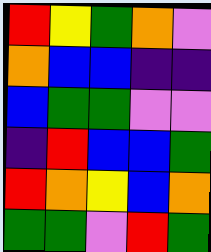[["red", "yellow", "green", "orange", "violet"], ["orange", "blue", "blue", "indigo", "indigo"], ["blue", "green", "green", "violet", "violet"], ["indigo", "red", "blue", "blue", "green"], ["red", "orange", "yellow", "blue", "orange"], ["green", "green", "violet", "red", "green"]]